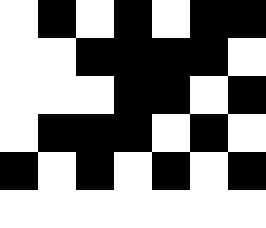[["white", "black", "white", "black", "white", "black", "black"], ["white", "white", "black", "black", "black", "black", "white"], ["white", "white", "white", "black", "black", "white", "black"], ["white", "black", "black", "black", "white", "black", "white"], ["black", "white", "black", "white", "black", "white", "black"], ["white", "white", "white", "white", "white", "white", "white"]]